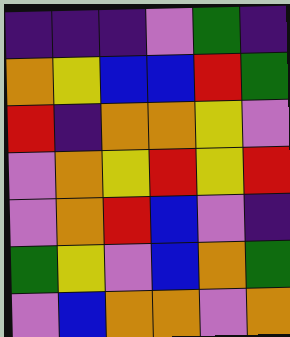[["indigo", "indigo", "indigo", "violet", "green", "indigo"], ["orange", "yellow", "blue", "blue", "red", "green"], ["red", "indigo", "orange", "orange", "yellow", "violet"], ["violet", "orange", "yellow", "red", "yellow", "red"], ["violet", "orange", "red", "blue", "violet", "indigo"], ["green", "yellow", "violet", "blue", "orange", "green"], ["violet", "blue", "orange", "orange", "violet", "orange"]]